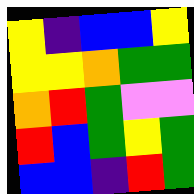[["yellow", "indigo", "blue", "blue", "yellow"], ["yellow", "yellow", "orange", "green", "green"], ["orange", "red", "green", "violet", "violet"], ["red", "blue", "green", "yellow", "green"], ["blue", "blue", "indigo", "red", "green"]]